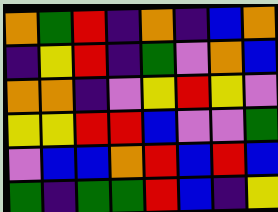[["orange", "green", "red", "indigo", "orange", "indigo", "blue", "orange"], ["indigo", "yellow", "red", "indigo", "green", "violet", "orange", "blue"], ["orange", "orange", "indigo", "violet", "yellow", "red", "yellow", "violet"], ["yellow", "yellow", "red", "red", "blue", "violet", "violet", "green"], ["violet", "blue", "blue", "orange", "red", "blue", "red", "blue"], ["green", "indigo", "green", "green", "red", "blue", "indigo", "yellow"]]